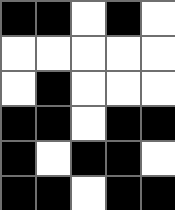[["black", "black", "white", "black", "white"], ["white", "white", "white", "white", "white"], ["white", "black", "white", "white", "white"], ["black", "black", "white", "black", "black"], ["black", "white", "black", "black", "white"], ["black", "black", "white", "black", "black"]]